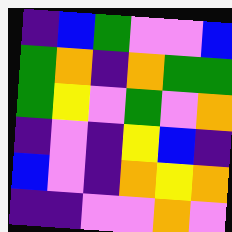[["indigo", "blue", "green", "violet", "violet", "blue"], ["green", "orange", "indigo", "orange", "green", "green"], ["green", "yellow", "violet", "green", "violet", "orange"], ["indigo", "violet", "indigo", "yellow", "blue", "indigo"], ["blue", "violet", "indigo", "orange", "yellow", "orange"], ["indigo", "indigo", "violet", "violet", "orange", "violet"]]